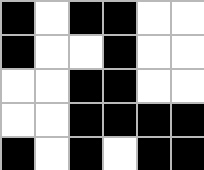[["black", "white", "black", "black", "white", "white"], ["black", "white", "white", "black", "white", "white"], ["white", "white", "black", "black", "white", "white"], ["white", "white", "black", "black", "black", "black"], ["black", "white", "black", "white", "black", "black"]]